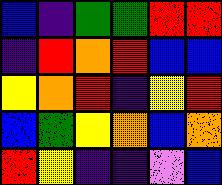[["blue", "indigo", "green", "green", "red", "red"], ["indigo", "red", "orange", "red", "blue", "blue"], ["yellow", "orange", "red", "indigo", "yellow", "red"], ["blue", "green", "yellow", "orange", "blue", "orange"], ["red", "yellow", "indigo", "indigo", "violet", "blue"]]